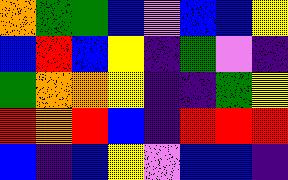[["orange", "green", "green", "blue", "violet", "blue", "blue", "yellow"], ["blue", "red", "blue", "yellow", "indigo", "green", "violet", "indigo"], ["green", "orange", "orange", "yellow", "indigo", "indigo", "green", "yellow"], ["red", "orange", "red", "blue", "indigo", "red", "red", "red"], ["blue", "indigo", "blue", "yellow", "violet", "blue", "blue", "indigo"]]